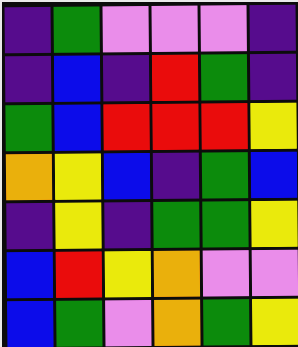[["indigo", "green", "violet", "violet", "violet", "indigo"], ["indigo", "blue", "indigo", "red", "green", "indigo"], ["green", "blue", "red", "red", "red", "yellow"], ["orange", "yellow", "blue", "indigo", "green", "blue"], ["indigo", "yellow", "indigo", "green", "green", "yellow"], ["blue", "red", "yellow", "orange", "violet", "violet"], ["blue", "green", "violet", "orange", "green", "yellow"]]